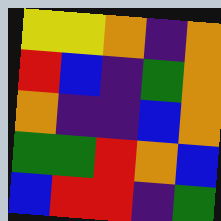[["yellow", "yellow", "orange", "indigo", "orange"], ["red", "blue", "indigo", "green", "orange"], ["orange", "indigo", "indigo", "blue", "orange"], ["green", "green", "red", "orange", "blue"], ["blue", "red", "red", "indigo", "green"]]